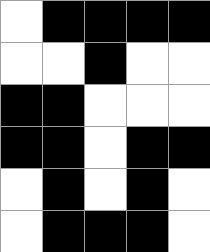[["white", "black", "black", "black", "black"], ["white", "white", "black", "white", "white"], ["black", "black", "white", "white", "white"], ["black", "black", "white", "black", "black"], ["white", "black", "white", "black", "white"], ["white", "black", "black", "black", "white"]]